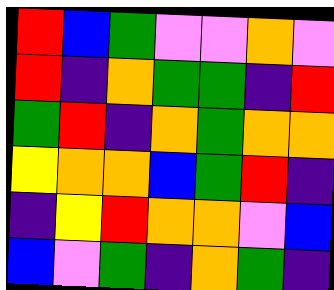[["red", "blue", "green", "violet", "violet", "orange", "violet"], ["red", "indigo", "orange", "green", "green", "indigo", "red"], ["green", "red", "indigo", "orange", "green", "orange", "orange"], ["yellow", "orange", "orange", "blue", "green", "red", "indigo"], ["indigo", "yellow", "red", "orange", "orange", "violet", "blue"], ["blue", "violet", "green", "indigo", "orange", "green", "indigo"]]